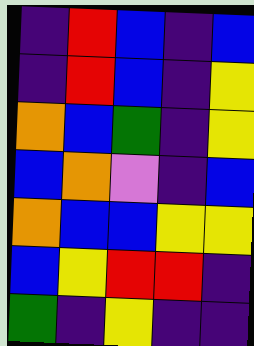[["indigo", "red", "blue", "indigo", "blue"], ["indigo", "red", "blue", "indigo", "yellow"], ["orange", "blue", "green", "indigo", "yellow"], ["blue", "orange", "violet", "indigo", "blue"], ["orange", "blue", "blue", "yellow", "yellow"], ["blue", "yellow", "red", "red", "indigo"], ["green", "indigo", "yellow", "indigo", "indigo"]]